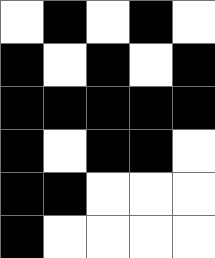[["white", "black", "white", "black", "white"], ["black", "white", "black", "white", "black"], ["black", "black", "black", "black", "black"], ["black", "white", "black", "black", "white"], ["black", "black", "white", "white", "white"], ["black", "white", "white", "white", "white"]]